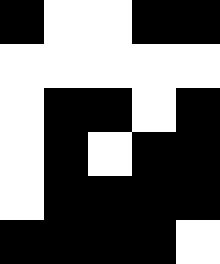[["black", "white", "white", "black", "black"], ["white", "white", "white", "white", "white"], ["white", "black", "black", "white", "black"], ["white", "black", "white", "black", "black"], ["white", "black", "black", "black", "black"], ["black", "black", "black", "black", "white"]]